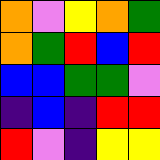[["orange", "violet", "yellow", "orange", "green"], ["orange", "green", "red", "blue", "red"], ["blue", "blue", "green", "green", "violet"], ["indigo", "blue", "indigo", "red", "red"], ["red", "violet", "indigo", "yellow", "yellow"]]